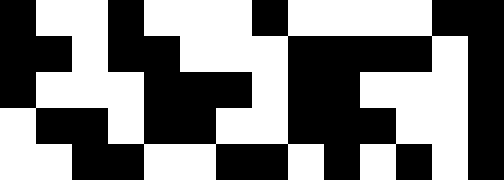[["black", "white", "white", "black", "white", "white", "white", "black", "white", "white", "white", "white", "black", "black"], ["black", "black", "white", "black", "black", "white", "white", "white", "black", "black", "black", "black", "white", "black"], ["black", "white", "white", "white", "black", "black", "black", "white", "black", "black", "white", "white", "white", "black"], ["white", "black", "black", "white", "black", "black", "white", "white", "black", "black", "black", "white", "white", "black"], ["white", "white", "black", "black", "white", "white", "black", "black", "white", "black", "white", "black", "white", "black"]]